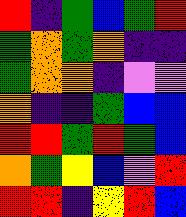[["red", "indigo", "green", "blue", "green", "red"], ["green", "orange", "green", "orange", "indigo", "indigo"], ["green", "orange", "orange", "indigo", "violet", "violet"], ["orange", "indigo", "indigo", "green", "blue", "blue"], ["red", "red", "green", "red", "green", "blue"], ["orange", "green", "yellow", "blue", "violet", "red"], ["red", "red", "indigo", "yellow", "red", "blue"]]